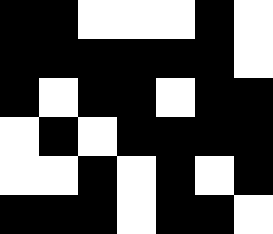[["black", "black", "white", "white", "white", "black", "white"], ["black", "black", "black", "black", "black", "black", "white"], ["black", "white", "black", "black", "white", "black", "black"], ["white", "black", "white", "black", "black", "black", "black"], ["white", "white", "black", "white", "black", "white", "black"], ["black", "black", "black", "white", "black", "black", "white"]]